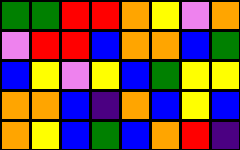[["green", "green", "red", "red", "orange", "yellow", "violet", "orange"], ["violet", "red", "red", "blue", "orange", "orange", "blue", "green"], ["blue", "yellow", "violet", "yellow", "blue", "green", "yellow", "yellow"], ["orange", "orange", "blue", "indigo", "orange", "blue", "yellow", "blue"], ["orange", "yellow", "blue", "green", "blue", "orange", "red", "indigo"]]